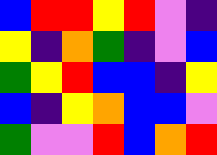[["blue", "red", "red", "yellow", "red", "violet", "indigo"], ["yellow", "indigo", "orange", "green", "indigo", "violet", "blue"], ["green", "yellow", "red", "blue", "blue", "indigo", "yellow"], ["blue", "indigo", "yellow", "orange", "blue", "blue", "violet"], ["green", "violet", "violet", "red", "blue", "orange", "red"]]